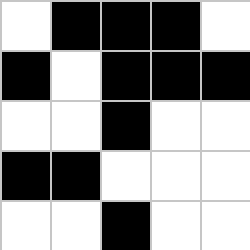[["white", "black", "black", "black", "white"], ["black", "white", "black", "black", "black"], ["white", "white", "black", "white", "white"], ["black", "black", "white", "white", "white"], ["white", "white", "black", "white", "white"]]